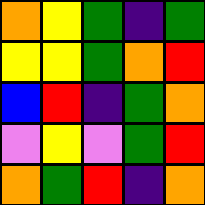[["orange", "yellow", "green", "indigo", "green"], ["yellow", "yellow", "green", "orange", "red"], ["blue", "red", "indigo", "green", "orange"], ["violet", "yellow", "violet", "green", "red"], ["orange", "green", "red", "indigo", "orange"]]